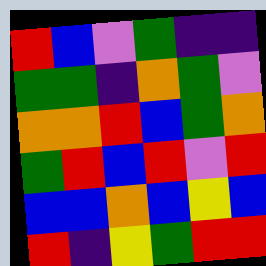[["red", "blue", "violet", "green", "indigo", "indigo"], ["green", "green", "indigo", "orange", "green", "violet"], ["orange", "orange", "red", "blue", "green", "orange"], ["green", "red", "blue", "red", "violet", "red"], ["blue", "blue", "orange", "blue", "yellow", "blue"], ["red", "indigo", "yellow", "green", "red", "red"]]